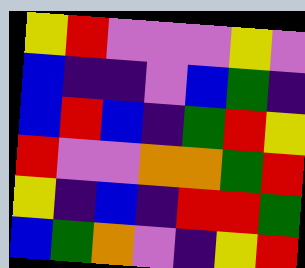[["yellow", "red", "violet", "violet", "violet", "yellow", "violet"], ["blue", "indigo", "indigo", "violet", "blue", "green", "indigo"], ["blue", "red", "blue", "indigo", "green", "red", "yellow"], ["red", "violet", "violet", "orange", "orange", "green", "red"], ["yellow", "indigo", "blue", "indigo", "red", "red", "green"], ["blue", "green", "orange", "violet", "indigo", "yellow", "red"]]